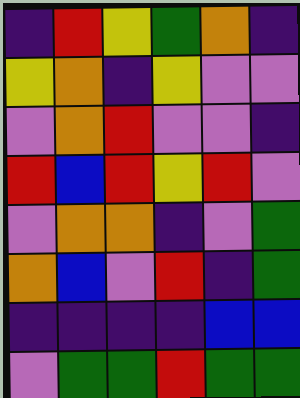[["indigo", "red", "yellow", "green", "orange", "indigo"], ["yellow", "orange", "indigo", "yellow", "violet", "violet"], ["violet", "orange", "red", "violet", "violet", "indigo"], ["red", "blue", "red", "yellow", "red", "violet"], ["violet", "orange", "orange", "indigo", "violet", "green"], ["orange", "blue", "violet", "red", "indigo", "green"], ["indigo", "indigo", "indigo", "indigo", "blue", "blue"], ["violet", "green", "green", "red", "green", "green"]]